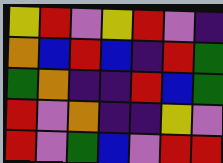[["yellow", "red", "violet", "yellow", "red", "violet", "indigo"], ["orange", "blue", "red", "blue", "indigo", "red", "green"], ["green", "orange", "indigo", "indigo", "red", "blue", "green"], ["red", "violet", "orange", "indigo", "indigo", "yellow", "violet"], ["red", "violet", "green", "blue", "violet", "red", "red"]]